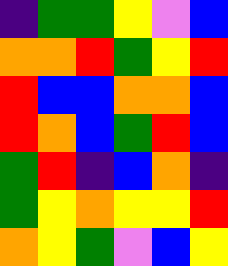[["indigo", "green", "green", "yellow", "violet", "blue"], ["orange", "orange", "red", "green", "yellow", "red"], ["red", "blue", "blue", "orange", "orange", "blue"], ["red", "orange", "blue", "green", "red", "blue"], ["green", "red", "indigo", "blue", "orange", "indigo"], ["green", "yellow", "orange", "yellow", "yellow", "red"], ["orange", "yellow", "green", "violet", "blue", "yellow"]]